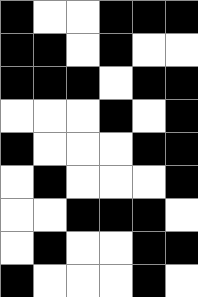[["black", "white", "white", "black", "black", "black"], ["black", "black", "white", "black", "white", "white"], ["black", "black", "black", "white", "black", "black"], ["white", "white", "white", "black", "white", "black"], ["black", "white", "white", "white", "black", "black"], ["white", "black", "white", "white", "white", "black"], ["white", "white", "black", "black", "black", "white"], ["white", "black", "white", "white", "black", "black"], ["black", "white", "white", "white", "black", "white"]]